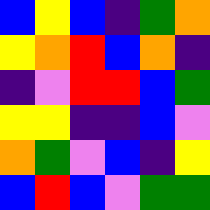[["blue", "yellow", "blue", "indigo", "green", "orange"], ["yellow", "orange", "red", "blue", "orange", "indigo"], ["indigo", "violet", "red", "red", "blue", "green"], ["yellow", "yellow", "indigo", "indigo", "blue", "violet"], ["orange", "green", "violet", "blue", "indigo", "yellow"], ["blue", "red", "blue", "violet", "green", "green"]]